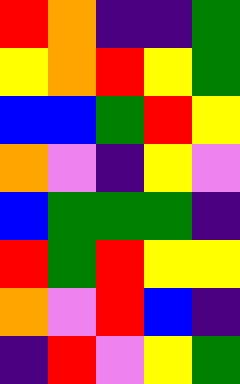[["red", "orange", "indigo", "indigo", "green"], ["yellow", "orange", "red", "yellow", "green"], ["blue", "blue", "green", "red", "yellow"], ["orange", "violet", "indigo", "yellow", "violet"], ["blue", "green", "green", "green", "indigo"], ["red", "green", "red", "yellow", "yellow"], ["orange", "violet", "red", "blue", "indigo"], ["indigo", "red", "violet", "yellow", "green"]]